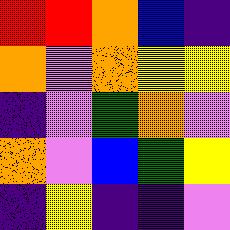[["red", "red", "orange", "blue", "indigo"], ["orange", "violet", "orange", "yellow", "yellow"], ["indigo", "violet", "green", "orange", "violet"], ["orange", "violet", "blue", "green", "yellow"], ["indigo", "yellow", "indigo", "indigo", "violet"]]